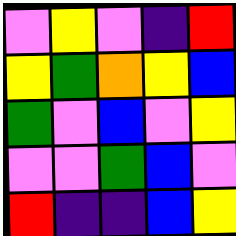[["violet", "yellow", "violet", "indigo", "red"], ["yellow", "green", "orange", "yellow", "blue"], ["green", "violet", "blue", "violet", "yellow"], ["violet", "violet", "green", "blue", "violet"], ["red", "indigo", "indigo", "blue", "yellow"]]